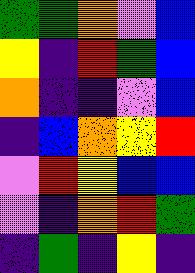[["green", "green", "orange", "violet", "blue"], ["yellow", "indigo", "red", "green", "blue"], ["orange", "indigo", "indigo", "violet", "blue"], ["indigo", "blue", "orange", "yellow", "red"], ["violet", "red", "yellow", "blue", "blue"], ["violet", "indigo", "orange", "red", "green"], ["indigo", "green", "indigo", "yellow", "indigo"]]